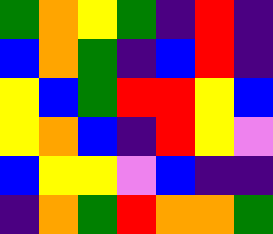[["green", "orange", "yellow", "green", "indigo", "red", "indigo"], ["blue", "orange", "green", "indigo", "blue", "red", "indigo"], ["yellow", "blue", "green", "red", "red", "yellow", "blue"], ["yellow", "orange", "blue", "indigo", "red", "yellow", "violet"], ["blue", "yellow", "yellow", "violet", "blue", "indigo", "indigo"], ["indigo", "orange", "green", "red", "orange", "orange", "green"]]